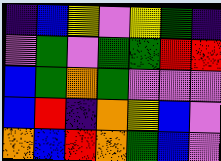[["indigo", "blue", "yellow", "violet", "yellow", "green", "indigo"], ["violet", "green", "violet", "green", "green", "red", "red"], ["blue", "green", "orange", "green", "violet", "violet", "violet"], ["blue", "red", "indigo", "orange", "yellow", "blue", "violet"], ["orange", "blue", "red", "orange", "green", "blue", "violet"]]